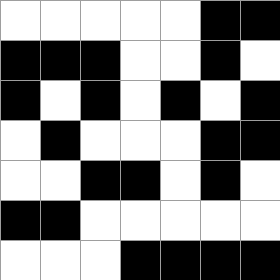[["white", "white", "white", "white", "white", "black", "black"], ["black", "black", "black", "white", "white", "black", "white"], ["black", "white", "black", "white", "black", "white", "black"], ["white", "black", "white", "white", "white", "black", "black"], ["white", "white", "black", "black", "white", "black", "white"], ["black", "black", "white", "white", "white", "white", "white"], ["white", "white", "white", "black", "black", "black", "black"]]